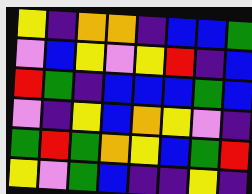[["yellow", "indigo", "orange", "orange", "indigo", "blue", "blue", "green"], ["violet", "blue", "yellow", "violet", "yellow", "red", "indigo", "blue"], ["red", "green", "indigo", "blue", "blue", "blue", "green", "blue"], ["violet", "indigo", "yellow", "blue", "orange", "yellow", "violet", "indigo"], ["green", "red", "green", "orange", "yellow", "blue", "green", "red"], ["yellow", "violet", "green", "blue", "indigo", "indigo", "yellow", "indigo"]]